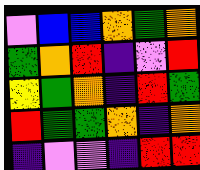[["violet", "blue", "blue", "orange", "green", "orange"], ["green", "orange", "red", "indigo", "violet", "red"], ["yellow", "green", "orange", "indigo", "red", "green"], ["red", "green", "green", "orange", "indigo", "orange"], ["indigo", "violet", "violet", "indigo", "red", "red"]]